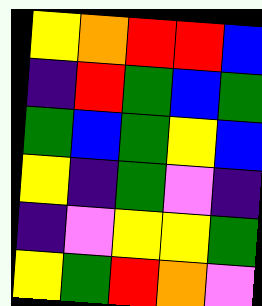[["yellow", "orange", "red", "red", "blue"], ["indigo", "red", "green", "blue", "green"], ["green", "blue", "green", "yellow", "blue"], ["yellow", "indigo", "green", "violet", "indigo"], ["indigo", "violet", "yellow", "yellow", "green"], ["yellow", "green", "red", "orange", "violet"]]